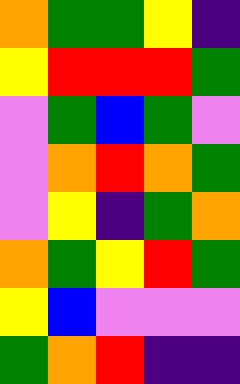[["orange", "green", "green", "yellow", "indigo"], ["yellow", "red", "red", "red", "green"], ["violet", "green", "blue", "green", "violet"], ["violet", "orange", "red", "orange", "green"], ["violet", "yellow", "indigo", "green", "orange"], ["orange", "green", "yellow", "red", "green"], ["yellow", "blue", "violet", "violet", "violet"], ["green", "orange", "red", "indigo", "indigo"]]